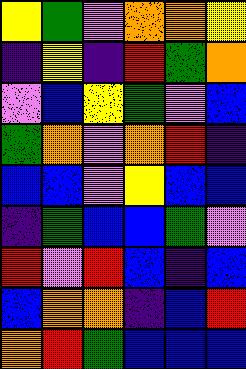[["yellow", "green", "violet", "orange", "orange", "yellow"], ["indigo", "yellow", "indigo", "red", "green", "orange"], ["violet", "blue", "yellow", "green", "violet", "blue"], ["green", "orange", "violet", "orange", "red", "indigo"], ["blue", "blue", "violet", "yellow", "blue", "blue"], ["indigo", "green", "blue", "blue", "green", "violet"], ["red", "violet", "red", "blue", "indigo", "blue"], ["blue", "orange", "orange", "indigo", "blue", "red"], ["orange", "red", "green", "blue", "blue", "blue"]]